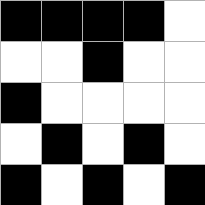[["black", "black", "black", "black", "white"], ["white", "white", "black", "white", "white"], ["black", "white", "white", "white", "white"], ["white", "black", "white", "black", "white"], ["black", "white", "black", "white", "black"]]